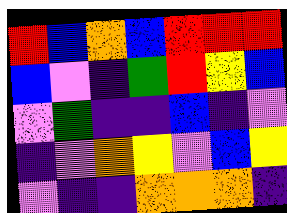[["red", "blue", "orange", "blue", "red", "red", "red"], ["blue", "violet", "indigo", "green", "red", "yellow", "blue"], ["violet", "green", "indigo", "indigo", "blue", "indigo", "violet"], ["indigo", "violet", "orange", "yellow", "violet", "blue", "yellow"], ["violet", "indigo", "indigo", "orange", "orange", "orange", "indigo"]]